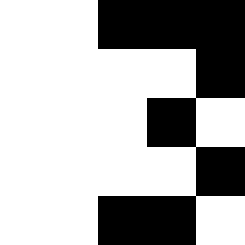[["white", "white", "black", "black", "black"], ["white", "white", "white", "white", "black"], ["white", "white", "white", "black", "white"], ["white", "white", "white", "white", "black"], ["white", "white", "black", "black", "white"]]